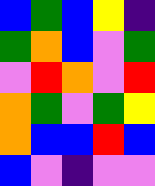[["blue", "green", "blue", "yellow", "indigo"], ["green", "orange", "blue", "violet", "green"], ["violet", "red", "orange", "violet", "red"], ["orange", "green", "violet", "green", "yellow"], ["orange", "blue", "blue", "red", "blue"], ["blue", "violet", "indigo", "violet", "violet"]]